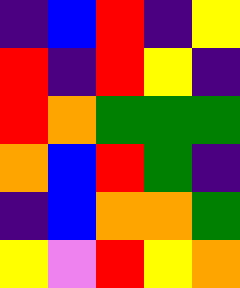[["indigo", "blue", "red", "indigo", "yellow"], ["red", "indigo", "red", "yellow", "indigo"], ["red", "orange", "green", "green", "green"], ["orange", "blue", "red", "green", "indigo"], ["indigo", "blue", "orange", "orange", "green"], ["yellow", "violet", "red", "yellow", "orange"]]